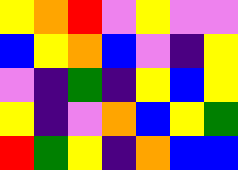[["yellow", "orange", "red", "violet", "yellow", "violet", "violet"], ["blue", "yellow", "orange", "blue", "violet", "indigo", "yellow"], ["violet", "indigo", "green", "indigo", "yellow", "blue", "yellow"], ["yellow", "indigo", "violet", "orange", "blue", "yellow", "green"], ["red", "green", "yellow", "indigo", "orange", "blue", "blue"]]